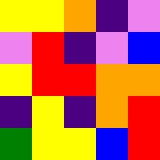[["yellow", "yellow", "orange", "indigo", "violet"], ["violet", "red", "indigo", "violet", "blue"], ["yellow", "red", "red", "orange", "orange"], ["indigo", "yellow", "indigo", "orange", "red"], ["green", "yellow", "yellow", "blue", "red"]]